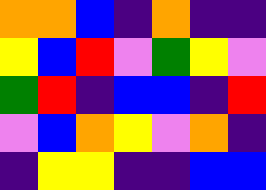[["orange", "orange", "blue", "indigo", "orange", "indigo", "indigo"], ["yellow", "blue", "red", "violet", "green", "yellow", "violet"], ["green", "red", "indigo", "blue", "blue", "indigo", "red"], ["violet", "blue", "orange", "yellow", "violet", "orange", "indigo"], ["indigo", "yellow", "yellow", "indigo", "indigo", "blue", "blue"]]